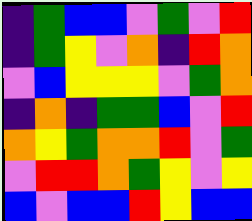[["indigo", "green", "blue", "blue", "violet", "green", "violet", "red"], ["indigo", "green", "yellow", "violet", "orange", "indigo", "red", "orange"], ["violet", "blue", "yellow", "yellow", "yellow", "violet", "green", "orange"], ["indigo", "orange", "indigo", "green", "green", "blue", "violet", "red"], ["orange", "yellow", "green", "orange", "orange", "red", "violet", "green"], ["violet", "red", "red", "orange", "green", "yellow", "violet", "yellow"], ["blue", "violet", "blue", "blue", "red", "yellow", "blue", "blue"]]